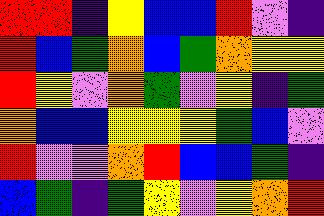[["red", "red", "indigo", "yellow", "blue", "blue", "red", "violet", "indigo"], ["red", "blue", "green", "orange", "blue", "green", "orange", "yellow", "yellow"], ["red", "yellow", "violet", "orange", "green", "violet", "yellow", "indigo", "green"], ["orange", "blue", "blue", "yellow", "yellow", "yellow", "green", "blue", "violet"], ["red", "violet", "violet", "orange", "red", "blue", "blue", "green", "indigo"], ["blue", "green", "indigo", "green", "yellow", "violet", "yellow", "orange", "red"]]